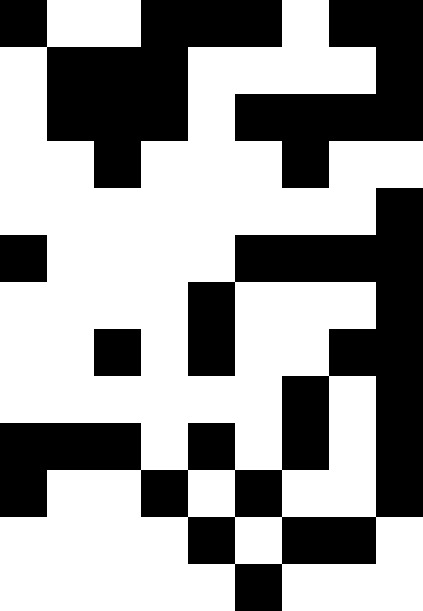[["black", "white", "white", "black", "black", "black", "white", "black", "black"], ["white", "black", "black", "black", "white", "white", "white", "white", "black"], ["white", "black", "black", "black", "white", "black", "black", "black", "black"], ["white", "white", "black", "white", "white", "white", "black", "white", "white"], ["white", "white", "white", "white", "white", "white", "white", "white", "black"], ["black", "white", "white", "white", "white", "black", "black", "black", "black"], ["white", "white", "white", "white", "black", "white", "white", "white", "black"], ["white", "white", "black", "white", "black", "white", "white", "black", "black"], ["white", "white", "white", "white", "white", "white", "black", "white", "black"], ["black", "black", "black", "white", "black", "white", "black", "white", "black"], ["black", "white", "white", "black", "white", "black", "white", "white", "black"], ["white", "white", "white", "white", "black", "white", "black", "black", "white"], ["white", "white", "white", "white", "white", "black", "white", "white", "white"]]